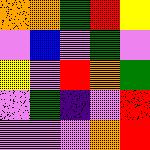[["orange", "orange", "green", "red", "yellow"], ["violet", "blue", "violet", "green", "violet"], ["yellow", "violet", "red", "orange", "green"], ["violet", "green", "indigo", "violet", "red"], ["violet", "violet", "violet", "orange", "red"]]